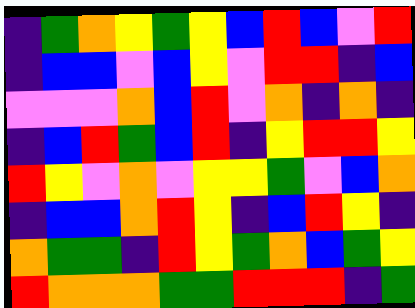[["indigo", "green", "orange", "yellow", "green", "yellow", "blue", "red", "blue", "violet", "red"], ["indigo", "blue", "blue", "violet", "blue", "yellow", "violet", "red", "red", "indigo", "blue"], ["violet", "violet", "violet", "orange", "blue", "red", "violet", "orange", "indigo", "orange", "indigo"], ["indigo", "blue", "red", "green", "blue", "red", "indigo", "yellow", "red", "red", "yellow"], ["red", "yellow", "violet", "orange", "violet", "yellow", "yellow", "green", "violet", "blue", "orange"], ["indigo", "blue", "blue", "orange", "red", "yellow", "indigo", "blue", "red", "yellow", "indigo"], ["orange", "green", "green", "indigo", "red", "yellow", "green", "orange", "blue", "green", "yellow"], ["red", "orange", "orange", "orange", "green", "green", "red", "red", "red", "indigo", "green"]]